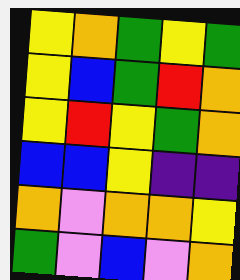[["yellow", "orange", "green", "yellow", "green"], ["yellow", "blue", "green", "red", "orange"], ["yellow", "red", "yellow", "green", "orange"], ["blue", "blue", "yellow", "indigo", "indigo"], ["orange", "violet", "orange", "orange", "yellow"], ["green", "violet", "blue", "violet", "orange"]]